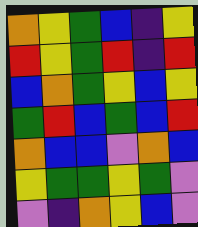[["orange", "yellow", "green", "blue", "indigo", "yellow"], ["red", "yellow", "green", "red", "indigo", "red"], ["blue", "orange", "green", "yellow", "blue", "yellow"], ["green", "red", "blue", "green", "blue", "red"], ["orange", "blue", "blue", "violet", "orange", "blue"], ["yellow", "green", "green", "yellow", "green", "violet"], ["violet", "indigo", "orange", "yellow", "blue", "violet"]]